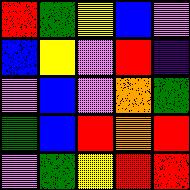[["red", "green", "yellow", "blue", "violet"], ["blue", "yellow", "violet", "red", "indigo"], ["violet", "blue", "violet", "orange", "green"], ["green", "blue", "red", "orange", "red"], ["violet", "green", "yellow", "red", "red"]]